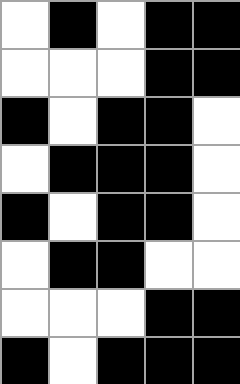[["white", "black", "white", "black", "black"], ["white", "white", "white", "black", "black"], ["black", "white", "black", "black", "white"], ["white", "black", "black", "black", "white"], ["black", "white", "black", "black", "white"], ["white", "black", "black", "white", "white"], ["white", "white", "white", "black", "black"], ["black", "white", "black", "black", "black"]]